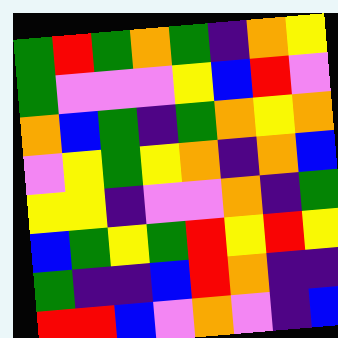[["green", "red", "green", "orange", "green", "indigo", "orange", "yellow"], ["green", "violet", "violet", "violet", "yellow", "blue", "red", "violet"], ["orange", "blue", "green", "indigo", "green", "orange", "yellow", "orange"], ["violet", "yellow", "green", "yellow", "orange", "indigo", "orange", "blue"], ["yellow", "yellow", "indigo", "violet", "violet", "orange", "indigo", "green"], ["blue", "green", "yellow", "green", "red", "yellow", "red", "yellow"], ["green", "indigo", "indigo", "blue", "red", "orange", "indigo", "indigo"], ["red", "red", "blue", "violet", "orange", "violet", "indigo", "blue"]]